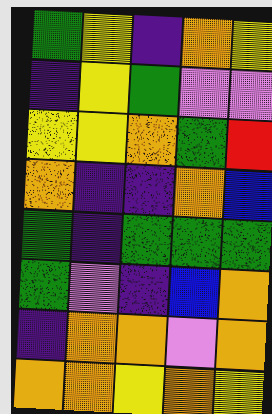[["green", "yellow", "indigo", "orange", "yellow"], ["indigo", "yellow", "green", "violet", "violet"], ["yellow", "yellow", "orange", "green", "red"], ["orange", "indigo", "indigo", "orange", "blue"], ["green", "indigo", "green", "green", "green"], ["green", "violet", "indigo", "blue", "orange"], ["indigo", "orange", "orange", "violet", "orange"], ["orange", "orange", "yellow", "orange", "yellow"]]